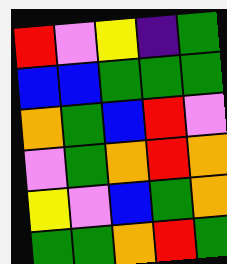[["red", "violet", "yellow", "indigo", "green"], ["blue", "blue", "green", "green", "green"], ["orange", "green", "blue", "red", "violet"], ["violet", "green", "orange", "red", "orange"], ["yellow", "violet", "blue", "green", "orange"], ["green", "green", "orange", "red", "green"]]